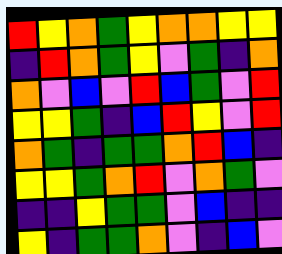[["red", "yellow", "orange", "green", "yellow", "orange", "orange", "yellow", "yellow"], ["indigo", "red", "orange", "green", "yellow", "violet", "green", "indigo", "orange"], ["orange", "violet", "blue", "violet", "red", "blue", "green", "violet", "red"], ["yellow", "yellow", "green", "indigo", "blue", "red", "yellow", "violet", "red"], ["orange", "green", "indigo", "green", "green", "orange", "red", "blue", "indigo"], ["yellow", "yellow", "green", "orange", "red", "violet", "orange", "green", "violet"], ["indigo", "indigo", "yellow", "green", "green", "violet", "blue", "indigo", "indigo"], ["yellow", "indigo", "green", "green", "orange", "violet", "indigo", "blue", "violet"]]